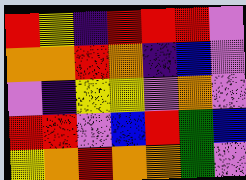[["red", "yellow", "indigo", "red", "red", "red", "violet"], ["orange", "orange", "red", "orange", "indigo", "blue", "violet"], ["violet", "indigo", "yellow", "yellow", "violet", "orange", "violet"], ["red", "red", "violet", "blue", "red", "green", "blue"], ["yellow", "orange", "red", "orange", "orange", "green", "violet"]]